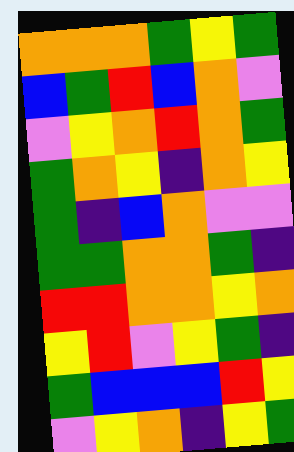[["orange", "orange", "orange", "green", "yellow", "green"], ["blue", "green", "red", "blue", "orange", "violet"], ["violet", "yellow", "orange", "red", "orange", "green"], ["green", "orange", "yellow", "indigo", "orange", "yellow"], ["green", "indigo", "blue", "orange", "violet", "violet"], ["green", "green", "orange", "orange", "green", "indigo"], ["red", "red", "orange", "orange", "yellow", "orange"], ["yellow", "red", "violet", "yellow", "green", "indigo"], ["green", "blue", "blue", "blue", "red", "yellow"], ["violet", "yellow", "orange", "indigo", "yellow", "green"]]